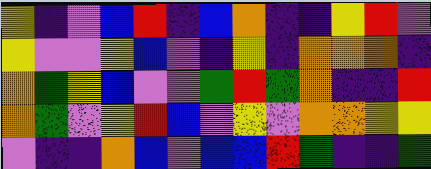[["yellow", "indigo", "violet", "blue", "red", "indigo", "blue", "orange", "indigo", "indigo", "yellow", "red", "violet"], ["yellow", "violet", "violet", "yellow", "blue", "violet", "indigo", "yellow", "indigo", "orange", "orange", "orange", "indigo"], ["orange", "green", "yellow", "blue", "violet", "violet", "green", "red", "green", "orange", "indigo", "indigo", "red"], ["orange", "green", "violet", "yellow", "red", "blue", "violet", "yellow", "violet", "orange", "orange", "yellow", "yellow"], ["violet", "indigo", "indigo", "orange", "blue", "violet", "blue", "blue", "red", "green", "indigo", "indigo", "green"]]